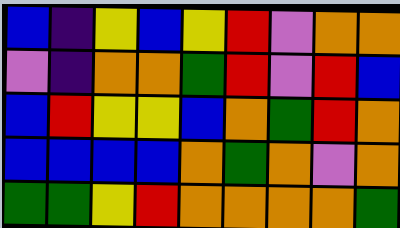[["blue", "indigo", "yellow", "blue", "yellow", "red", "violet", "orange", "orange"], ["violet", "indigo", "orange", "orange", "green", "red", "violet", "red", "blue"], ["blue", "red", "yellow", "yellow", "blue", "orange", "green", "red", "orange"], ["blue", "blue", "blue", "blue", "orange", "green", "orange", "violet", "orange"], ["green", "green", "yellow", "red", "orange", "orange", "orange", "orange", "green"]]